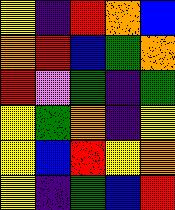[["yellow", "indigo", "red", "orange", "blue"], ["orange", "red", "blue", "green", "orange"], ["red", "violet", "green", "indigo", "green"], ["yellow", "green", "orange", "indigo", "yellow"], ["yellow", "blue", "red", "yellow", "orange"], ["yellow", "indigo", "green", "blue", "red"]]